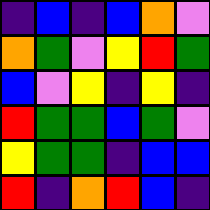[["indigo", "blue", "indigo", "blue", "orange", "violet"], ["orange", "green", "violet", "yellow", "red", "green"], ["blue", "violet", "yellow", "indigo", "yellow", "indigo"], ["red", "green", "green", "blue", "green", "violet"], ["yellow", "green", "green", "indigo", "blue", "blue"], ["red", "indigo", "orange", "red", "blue", "indigo"]]